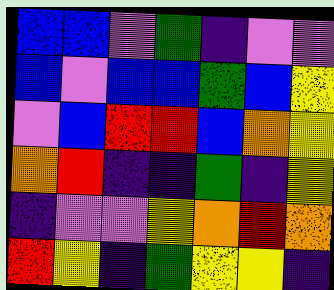[["blue", "blue", "violet", "green", "indigo", "violet", "violet"], ["blue", "violet", "blue", "blue", "green", "blue", "yellow"], ["violet", "blue", "red", "red", "blue", "orange", "yellow"], ["orange", "red", "indigo", "indigo", "green", "indigo", "yellow"], ["indigo", "violet", "violet", "yellow", "orange", "red", "orange"], ["red", "yellow", "indigo", "green", "yellow", "yellow", "indigo"]]